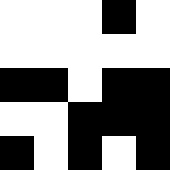[["white", "white", "white", "black", "white"], ["white", "white", "white", "white", "white"], ["black", "black", "white", "black", "black"], ["white", "white", "black", "black", "black"], ["black", "white", "black", "white", "black"]]